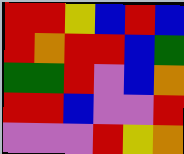[["red", "red", "yellow", "blue", "red", "blue"], ["red", "orange", "red", "red", "blue", "green"], ["green", "green", "red", "violet", "blue", "orange"], ["red", "red", "blue", "violet", "violet", "red"], ["violet", "violet", "violet", "red", "yellow", "orange"]]